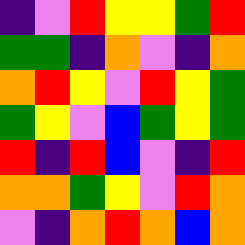[["indigo", "violet", "red", "yellow", "yellow", "green", "red"], ["green", "green", "indigo", "orange", "violet", "indigo", "orange"], ["orange", "red", "yellow", "violet", "red", "yellow", "green"], ["green", "yellow", "violet", "blue", "green", "yellow", "green"], ["red", "indigo", "red", "blue", "violet", "indigo", "red"], ["orange", "orange", "green", "yellow", "violet", "red", "orange"], ["violet", "indigo", "orange", "red", "orange", "blue", "orange"]]